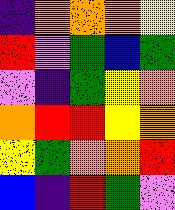[["indigo", "orange", "orange", "orange", "yellow"], ["red", "violet", "green", "blue", "green"], ["violet", "indigo", "green", "yellow", "orange"], ["orange", "red", "red", "yellow", "orange"], ["yellow", "green", "orange", "orange", "red"], ["blue", "indigo", "red", "green", "violet"]]